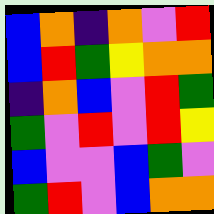[["blue", "orange", "indigo", "orange", "violet", "red"], ["blue", "red", "green", "yellow", "orange", "orange"], ["indigo", "orange", "blue", "violet", "red", "green"], ["green", "violet", "red", "violet", "red", "yellow"], ["blue", "violet", "violet", "blue", "green", "violet"], ["green", "red", "violet", "blue", "orange", "orange"]]